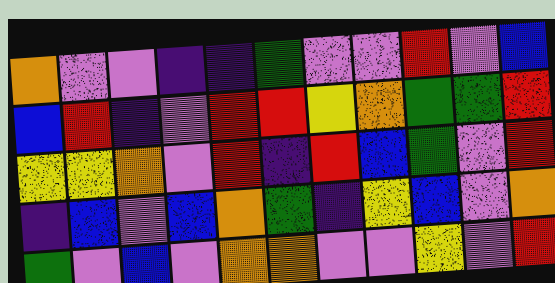[["orange", "violet", "violet", "indigo", "indigo", "green", "violet", "violet", "red", "violet", "blue"], ["blue", "red", "indigo", "violet", "red", "red", "yellow", "orange", "green", "green", "red"], ["yellow", "yellow", "orange", "violet", "red", "indigo", "red", "blue", "green", "violet", "red"], ["indigo", "blue", "violet", "blue", "orange", "green", "indigo", "yellow", "blue", "violet", "orange"], ["green", "violet", "blue", "violet", "orange", "orange", "violet", "violet", "yellow", "violet", "red"]]